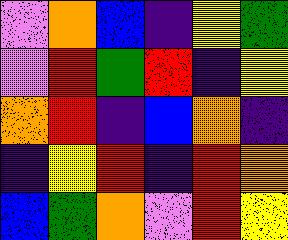[["violet", "orange", "blue", "indigo", "yellow", "green"], ["violet", "red", "green", "red", "indigo", "yellow"], ["orange", "red", "indigo", "blue", "orange", "indigo"], ["indigo", "yellow", "red", "indigo", "red", "orange"], ["blue", "green", "orange", "violet", "red", "yellow"]]